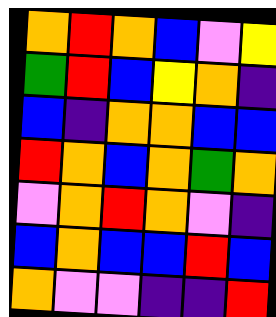[["orange", "red", "orange", "blue", "violet", "yellow"], ["green", "red", "blue", "yellow", "orange", "indigo"], ["blue", "indigo", "orange", "orange", "blue", "blue"], ["red", "orange", "blue", "orange", "green", "orange"], ["violet", "orange", "red", "orange", "violet", "indigo"], ["blue", "orange", "blue", "blue", "red", "blue"], ["orange", "violet", "violet", "indigo", "indigo", "red"]]